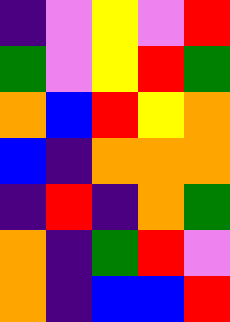[["indigo", "violet", "yellow", "violet", "red"], ["green", "violet", "yellow", "red", "green"], ["orange", "blue", "red", "yellow", "orange"], ["blue", "indigo", "orange", "orange", "orange"], ["indigo", "red", "indigo", "orange", "green"], ["orange", "indigo", "green", "red", "violet"], ["orange", "indigo", "blue", "blue", "red"]]